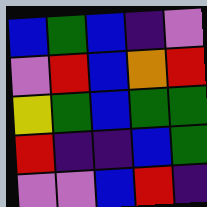[["blue", "green", "blue", "indigo", "violet"], ["violet", "red", "blue", "orange", "red"], ["yellow", "green", "blue", "green", "green"], ["red", "indigo", "indigo", "blue", "green"], ["violet", "violet", "blue", "red", "indigo"]]